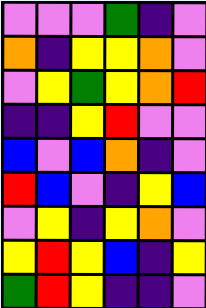[["violet", "violet", "violet", "green", "indigo", "violet"], ["orange", "indigo", "yellow", "yellow", "orange", "violet"], ["violet", "yellow", "green", "yellow", "orange", "red"], ["indigo", "indigo", "yellow", "red", "violet", "violet"], ["blue", "violet", "blue", "orange", "indigo", "violet"], ["red", "blue", "violet", "indigo", "yellow", "blue"], ["violet", "yellow", "indigo", "yellow", "orange", "violet"], ["yellow", "red", "yellow", "blue", "indigo", "yellow"], ["green", "red", "yellow", "indigo", "indigo", "violet"]]